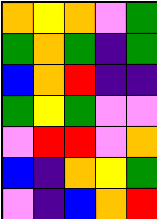[["orange", "yellow", "orange", "violet", "green"], ["green", "orange", "green", "indigo", "green"], ["blue", "orange", "red", "indigo", "indigo"], ["green", "yellow", "green", "violet", "violet"], ["violet", "red", "red", "violet", "orange"], ["blue", "indigo", "orange", "yellow", "green"], ["violet", "indigo", "blue", "orange", "red"]]